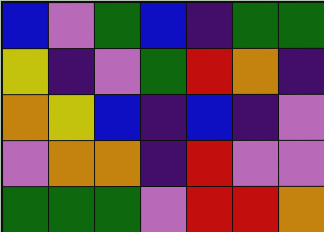[["blue", "violet", "green", "blue", "indigo", "green", "green"], ["yellow", "indigo", "violet", "green", "red", "orange", "indigo"], ["orange", "yellow", "blue", "indigo", "blue", "indigo", "violet"], ["violet", "orange", "orange", "indigo", "red", "violet", "violet"], ["green", "green", "green", "violet", "red", "red", "orange"]]